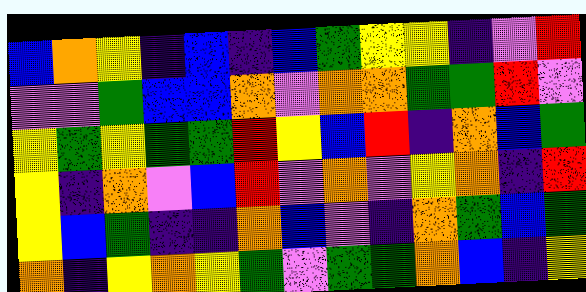[["blue", "orange", "yellow", "indigo", "blue", "indigo", "blue", "green", "yellow", "yellow", "indigo", "violet", "red"], ["violet", "violet", "green", "blue", "blue", "orange", "violet", "orange", "orange", "green", "green", "red", "violet"], ["yellow", "green", "yellow", "green", "green", "red", "yellow", "blue", "red", "indigo", "orange", "blue", "green"], ["yellow", "indigo", "orange", "violet", "blue", "red", "violet", "orange", "violet", "yellow", "orange", "indigo", "red"], ["yellow", "blue", "green", "indigo", "indigo", "orange", "blue", "violet", "indigo", "orange", "green", "blue", "green"], ["orange", "indigo", "yellow", "orange", "yellow", "green", "violet", "green", "green", "orange", "blue", "indigo", "yellow"]]